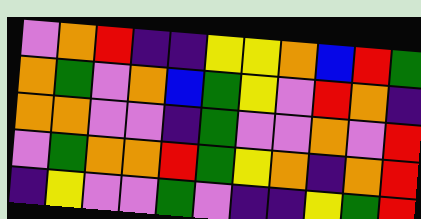[["violet", "orange", "red", "indigo", "indigo", "yellow", "yellow", "orange", "blue", "red", "green"], ["orange", "green", "violet", "orange", "blue", "green", "yellow", "violet", "red", "orange", "indigo"], ["orange", "orange", "violet", "violet", "indigo", "green", "violet", "violet", "orange", "violet", "red"], ["violet", "green", "orange", "orange", "red", "green", "yellow", "orange", "indigo", "orange", "red"], ["indigo", "yellow", "violet", "violet", "green", "violet", "indigo", "indigo", "yellow", "green", "red"]]